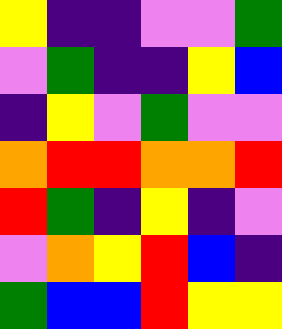[["yellow", "indigo", "indigo", "violet", "violet", "green"], ["violet", "green", "indigo", "indigo", "yellow", "blue"], ["indigo", "yellow", "violet", "green", "violet", "violet"], ["orange", "red", "red", "orange", "orange", "red"], ["red", "green", "indigo", "yellow", "indigo", "violet"], ["violet", "orange", "yellow", "red", "blue", "indigo"], ["green", "blue", "blue", "red", "yellow", "yellow"]]